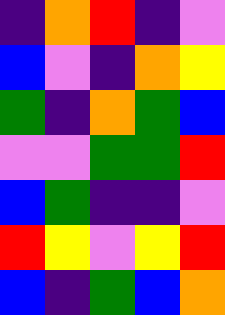[["indigo", "orange", "red", "indigo", "violet"], ["blue", "violet", "indigo", "orange", "yellow"], ["green", "indigo", "orange", "green", "blue"], ["violet", "violet", "green", "green", "red"], ["blue", "green", "indigo", "indigo", "violet"], ["red", "yellow", "violet", "yellow", "red"], ["blue", "indigo", "green", "blue", "orange"]]